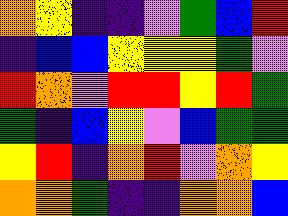[["orange", "yellow", "indigo", "indigo", "violet", "green", "blue", "red"], ["indigo", "blue", "blue", "yellow", "yellow", "yellow", "green", "violet"], ["red", "orange", "violet", "red", "red", "yellow", "red", "green"], ["green", "indigo", "blue", "yellow", "violet", "blue", "green", "green"], ["yellow", "red", "indigo", "orange", "red", "violet", "orange", "yellow"], ["orange", "orange", "green", "indigo", "indigo", "orange", "orange", "blue"]]